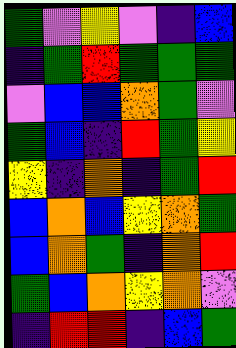[["green", "violet", "yellow", "violet", "indigo", "blue"], ["indigo", "green", "red", "green", "green", "green"], ["violet", "blue", "blue", "orange", "green", "violet"], ["green", "blue", "indigo", "red", "green", "yellow"], ["yellow", "indigo", "orange", "indigo", "green", "red"], ["blue", "orange", "blue", "yellow", "orange", "green"], ["blue", "orange", "green", "indigo", "orange", "red"], ["green", "blue", "orange", "yellow", "orange", "violet"], ["indigo", "red", "red", "indigo", "blue", "green"]]